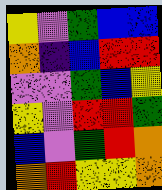[["yellow", "violet", "green", "blue", "blue"], ["orange", "indigo", "blue", "red", "red"], ["violet", "violet", "green", "blue", "yellow"], ["yellow", "violet", "red", "red", "green"], ["blue", "violet", "green", "red", "orange"], ["orange", "red", "yellow", "yellow", "orange"]]